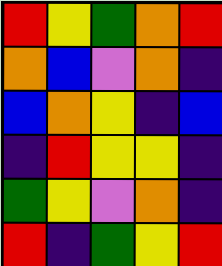[["red", "yellow", "green", "orange", "red"], ["orange", "blue", "violet", "orange", "indigo"], ["blue", "orange", "yellow", "indigo", "blue"], ["indigo", "red", "yellow", "yellow", "indigo"], ["green", "yellow", "violet", "orange", "indigo"], ["red", "indigo", "green", "yellow", "red"]]